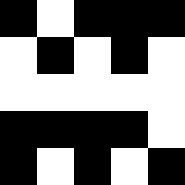[["black", "white", "black", "black", "black"], ["white", "black", "white", "black", "white"], ["white", "white", "white", "white", "white"], ["black", "black", "black", "black", "white"], ["black", "white", "black", "white", "black"]]